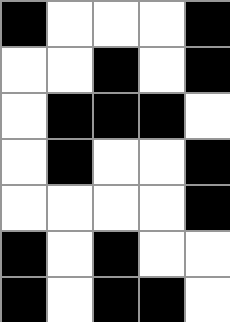[["black", "white", "white", "white", "black"], ["white", "white", "black", "white", "black"], ["white", "black", "black", "black", "white"], ["white", "black", "white", "white", "black"], ["white", "white", "white", "white", "black"], ["black", "white", "black", "white", "white"], ["black", "white", "black", "black", "white"]]